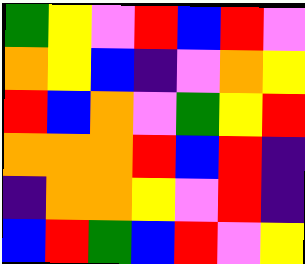[["green", "yellow", "violet", "red", "blue", "red", "violet"], ["orange", "yellow", "blue", "indigo", "violet", "orange", "yellow"], ["red", "blue", "orange", "violet", "green", "yellow", "red"], ["orange", "orange", "orange", "red", "blue", "red", "indigo"], ["indigo", "orange", "orange", "yellow", "violet", "red", "indigo"], ["blue", "red", "green", "blue", "red", "violet", "yellow"]]